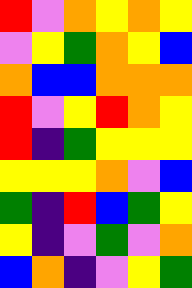[["red", "violet", "orange", "yellow", "orange", "yellow"], ["violet", "yellow", "green", "orange", "yellow", "blue"], ["orange", "blue", "blue", "orange", "orange", "orange"], ["red", "violet", "yellow", "red", "orange", "yellow"], ["red", "indigo", "green", "yellow", "yellow", "yellow"], ["yellow", "yellow", "yellow", "orange", "violet", "blue"], ["green", "indigo", "red", "blue", "green", "yellow"], ["yellow", "indigo", "violet", "green", "violet", "orange"], ["blue", "orange", "indigo", "violet", "yellow", "green"]]